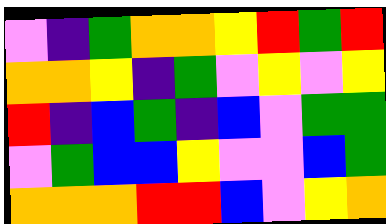[["violet", "indigo", "green", "orange", "orange", "yellow", "red", "green", "red"], ["orange", "orange", "yellow", "indigo", "green", "violet", "yellow", "violet", "yellow"], ["red", "indigo", "blue", "green", "indigo", "blue", "violet", "green", "green"], ["violet", "green", "blue", "blue", "yellow", "violet", "violet", "blue", "green"], ["orange", "orange", "orange", "red", "red", "blue", "violet", "yellow", "orange"]]